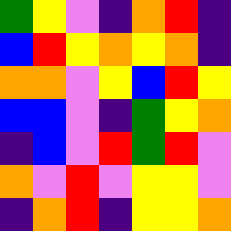[["green", "yellow", "violet", "indigo", "orange", "red", "indigo"], ["blue", "red", "yellow", "orange", "yellow", "orange", "indigo"], ["orange", "orange", "violet", "yellow", "blue", "red", "yellow"], ["blue", "blue", "violet", "indigo", "green", "yellow", "orange"], ["indigo", "blue", "violet", "red", "green", "red", "violet"], ["orange", "violet", "red", "violet", "yellow", "yellow", "violet"], ["indigo", "orange", "red", "indigo", "yellow", "yellow", "orange"]]